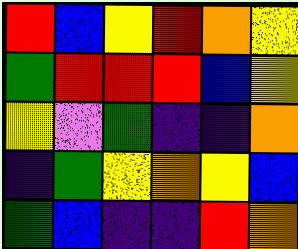[["red", "blue", "yellow", "red", "orange", "yellow"], ["green", "red", "red", "red", "blue", "yellow"], ["yellow", "violet", "green", "indigo", "indigo", "orange"], ["indigo", "green", "yellow", "orange", "yellow", "blue"], ["green", "blue", "indigo", "indigo", "red", "orange"]]